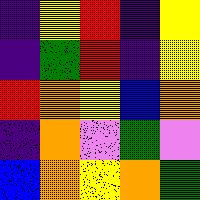[["indigo", "yellow", "red", "indigo", "yellow"], ["indigo", "green", "red", "indigo", "yellow"], ["red", "orange", "yellow", "blue", "orange"], ["indigo", "orange", "violet", "green", "violet"], ["blue", "orange", "yellow", "orange", "green"]]